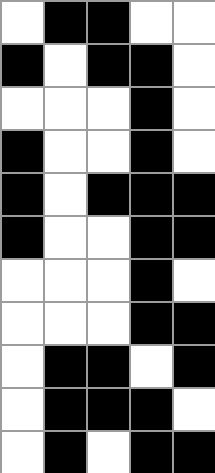[["white", "black", "black", "white", "white"], ["black", "white", "black", "black", "white"], ["white", "white", "white", "black", "white"], ["black", "white", "white", "black", "white"], ["black", "white", "black", "black", "black"], ["black", "white", "white", "black", "black"], ["white", "white", "white", "black", "white"], ["white", "white", "white", "black", "black"], ["white", "black", "black", "white", "black"], ["white", "black", "black", "black", "white"], ["white", "black", "white", "black", "black"]]